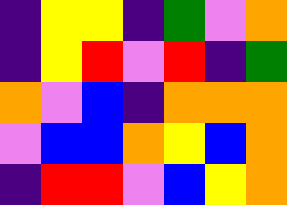[["indigo", "yellow", "yellow", "indigo", "green", "violet", "orange"], ["indigo", "yellow", "red", "violet", "red", "indigo", "green"], ["orange", "violet", "blue", "indigo", "orange", "orange", "orange"], ["violet", "blue", "blue", "orange", "yellow", "blue", "orange"], ["indigo", "red", "red", "violet", "blue", "yellow", "orange"]]